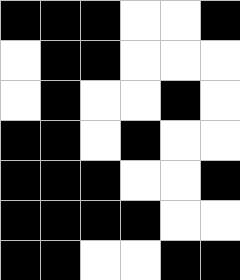[["black", "black", "black", "white", "white", "black"], ["white", "black", "black", "white", "white", "white"], ["white", "black", "white", "white", "black", "white"], ["black", "black", "white", "black", "white", "white"], ["black", "black", "black", "white", "white", "black"], ["black", "black", "black", "black", "white", "white"], ["black", "black", "white", "white", "black", "black"]]